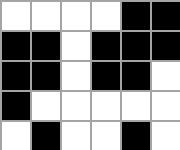[["white", "white", "white", "white", "black", "black"], ["black", "black", "white", "black", "black", "black"], ["black", "black", "white", "black", "black", "white"], ["black", "white", "white", "white", "white", "white"], ["white", "black", "white", "white", "black", "white"]]